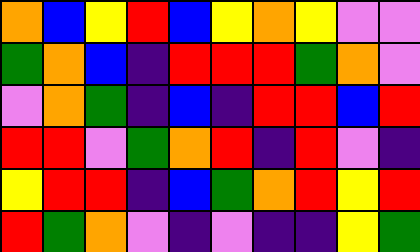[["orange", "blue", "yellow", "red", "blue", "yellow", "orange", "yellow", "violet", "violet"], ["green", "orange", "blue", "indigo", "red", "red", "red", "green", "orange", "violet"], ["violet", "orange", "green", "indigo", "blue", "indigo", "red", "red", "blue", "red"], ["red", "red", "violet", "green", "orange", "red", "indigo", "red", "violet", "indigo"], ["yellow", "red", "red", "indigo", "blue", "green", "orange", "red", "yellow", "red"], ["red", "green", "orange", "violet", "indigo", "violet", "indigo", "indigo", "yellow", "green"]]